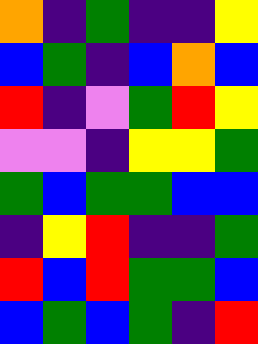[["orange", "indigo", "green", "indigo", "indigo", "yellow"], ["blue", "green", "indigo", "blue", "orange", "blue"], ["red", "indigo", "violet", "green", "red", "yellow"], ["violet", "violet", "indigo", "yellow", "yellow", "green"], ["green", "blue", "green", "green", "blue", "blue"], ["indigo", "yellow", "red", "indigo", "indigo", "green"], ["red", "blue", "red", "green", "green", "blue"], ["blue", "green", "blue", "green", "indigo", "red"]]